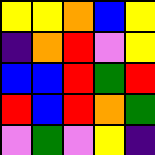[["yellow", "yellow", "orange", "blue", "yellow"], ["indigo", "orange", "red", "violet", "yellow"], ["blue", "blue", "red", "green", "red"], ["red", "blue", "red", "orange", "green"], ["violet", "green", "violet", "yellow", "indigo"]]